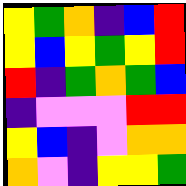[["yellow", "green", "orange", "indigo", "blue", "red"], ["yellow", "blue", "yellow", "green", "yellow", "red"], ["red", "indigo", "green", "orange", "green", "blue"], ["indigo", "violet", "violet", "violet", "red", "red"], ["yellow", "blue", "indigo", "violet", "orange", "orange"], ["orange", "violet", "indigo", "yellow", "yellow", "green"]]